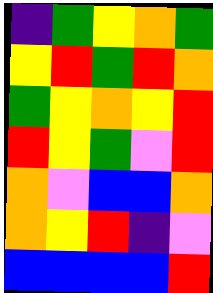[["indigo", "green", "yellow", "orange", "green"], ["yellow", "red", "green", "red", "orange"], ["green", "yellow", "orange", "yellow", "red"], ["red", "yellow", "green", "violet", "red"], ["orange", "violet", "blue", "blue", "orange"], ["orange", "yellow", "red", "indigo", "violet"], ["blue", "blue", "blue", "blue", "red"]]